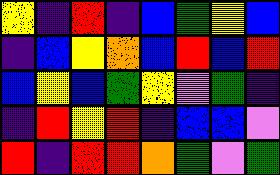[["yellow", "indigo", "red", "indigo", "blue", "green", "yellow", "blue"], ["indigo", "blue", "yellow", "orange", "blue", "red", "blue", "red"], ["blue", "yellow", "blue", "green", "yellow", "violet", "green", "indigo"], ["indigo", "red", "yellow", "red", "indigo", "blue", "blue", "violet"], ["red", "indigo", "red", "red", "orange", "green", "violet", "green"]]